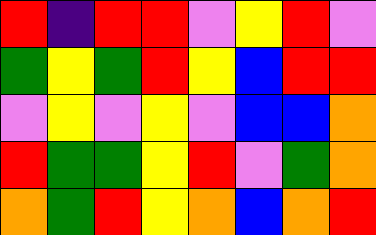[["red", "indigo", "red", "red", "violet", "yellow", "red", "violet"], ["green", "yellow", "green", "red", "yellow", "blue", "red", "red"], ["violet", "yellow", "violet", "yellow", "violet", "blue", "blue", "orange"], ["red", "green", "green", "yellow", "red", "violet", "green", "orange"], ["orange", "green", "red", "yellow", "orange", "blue", "orange", "red"]]